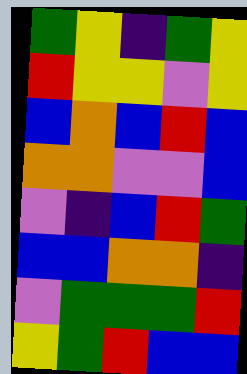[["green", "yellow", "indigo", "green", "yellow"], ["red", "yellow", "yellow", "violet", "yellow"], ["blue", "orange", "blue", "red", "blue"], ["orange", "orange", "violet", "violet", "blue"], ["violet", "indigo", "blue", "red", "green"], ["blue", "blue", "orange", "orange", "indigo"], ["violet", "green", "green", "green", "red"], ["yellow", "green", "red", "blue", "blue"]]